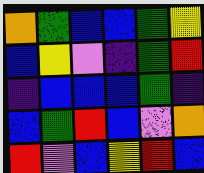[["orange", "green", "blue", "blue", "green", "yellow"], ["blue", "yellow", "violet", "indigo", "green", "red"], ["indigo", "blue", "blue", "blue", "green", "indigo"], ["blue", "green", "red", "blue", "violet", "orange"], ["red", "violet", "blue", "yellow", "red", "blue"]]